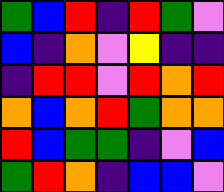[["green", "blue", "red", "indigo", "red", "green", "violet"], ["blue", "indigo", "orange", "violet", "yellow", "indigo", "indigo"], ["indigo", "red", "red", "violet", "red", "orange", "red"], ["orange", "blue", "orange", "red", "green", "orange", "orange"], ["red", "blue", "green", "green", "indigo", "violet", "blue"], ["green", "red", "orange", "indigo", "blue", "blue", "violet"]]